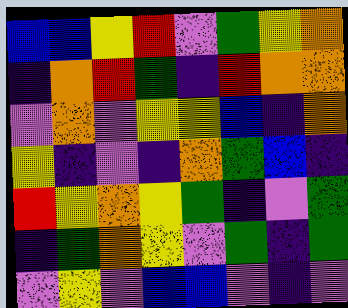[["blue", "blue", "yellow", "red", "violet", "green", "yellow", "orange"], ["indigo", "orange", "red", "green", "indigo", "red", "orange", "orange"], ["violet", "orange", "violet", "yellow", "yellow", "blue", "indigo", "orange"], ["yellow", "indigo", "violet", "indigo", "orange", "green", "blue", "indigo"], ["red", "yellow", "orange", "yellow", "green", "indigo", "violet", "green"], ["indigo", "green", "orange", "yellow", "violet", "green", "indigo", "green"], ["violet", "yellow", "violet", "blue", "blue", "violet", "indigo", "violet"]]